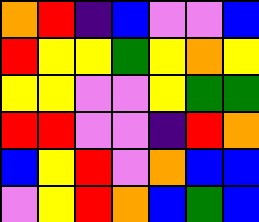[["orange", "red", "indigo", "blue", "violet", "violet", "blue"], ["red", "yellow", "yellow", "green", "yellow", "orange", "yellow"], ["yellow", "yellow", "violet", "violet", "yellow", "green", "green"], ["red", "red", "violet", "violet", "indigo", "red", "orange"], ["blue", "yellow", "red", "violet", "orange", "blue", "blue"], ["violet", "yellow", "red", "orange", "blue", "green", "blue"]]